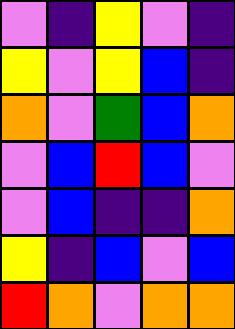[["violet", "indigo", "yellow", "violet", "indigo"], ["yellow", "violet", "yellow", "blue", "indigo"], ["orange", "violet", "green", "blue", "orange"], ["violet", "blue", "red", "blue", "violet"], ["violet", "blue", "indigo", "indigo", "orange"], ["yellow", "indigo", "blue", "violet", "blue"], ["red", "orange", "violet", "orange", "orange"]]